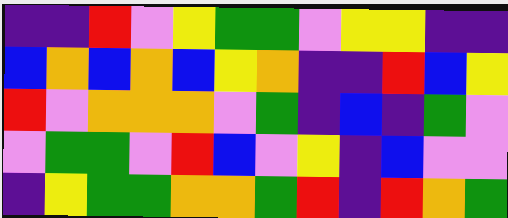[["indigo", "indigo", "red", "violet", "yellow", "green", "green", "violet", "yellow", "yellow", "indigo", "indigo"], ["blue", "orange", "blue", "orange", "blue", "yellow", "orange", "indigo", "indigo", "red", "blue", "yellow"], ["red", "violet", "orange", "orange", "orange", "violet", "green", "indigo", "blue", "indigo", "green", "violet"], ["violet", "green", "green", "violet", "red", "blue", "violet", "yellow", "indigo", "blue", "violet", "violet"], ["indigo", "yellow", "green", "green", "orange", "orange", "green", "red", "indigo", "red", "orange", "green"]]